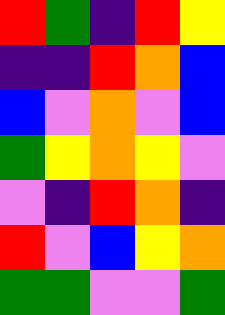[["red", "green", "indigo", "red", "yellow"], ["indigo", "indigo", "red", "orange", "blue"], ["blue", "violet", "orange", "violet", "blue"], ["green", "yellow", "orange", "yellow", "violet"], ["violet", "indigo", "red", "orange", "indigo"], ["red", "violet", "blue", "yellow", "orange"], ["green", "green", "violet", "violet", "green"]]